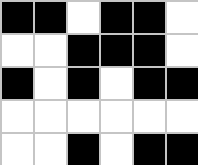[["black", "black", "white", "black", "black", "white"], ["white", "white", "black", "black", "black", "white"], ["black", "white", "black", "white", "black", "black"], ["white", "white", "white", "white", "white", "white"], ["white", "white", "black", "white", "black", "black"]]